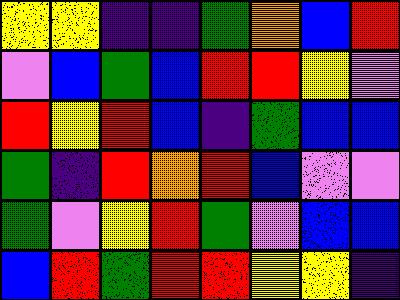[["yellow", "yellow", "indigo", "indigo", "green", "orange", "blue", "red"], ["violet", "blue", "green", "blue", "red", "red", "yellow", "violet"], ["red", "yellow", "red", "blue", "indigo", "green", "blue", "blue"], ["green", "indigo", "red", "orange", "red", "blue", "violet", "violet"], ["green", "violet", "yellow", "red", "green", "violet", "blue", "blue"], ["blue", "red", "green", "red", "red", "yellow", "yellow", "indigo"]]